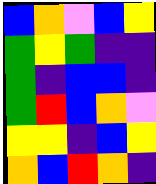[["blue", "orange", "violet", "blue", "yellow"], ["green", "yellow", "green", "indigo", "indigo"], ["green", "indigo", "blue", "blue", "indigo"], ["green", "red", "blue", "orange", "violet"], ["yellow", "yellow", "indigo", "blue", "yellow"], ["orange", "blue", "red", "orange", "indigo"]]